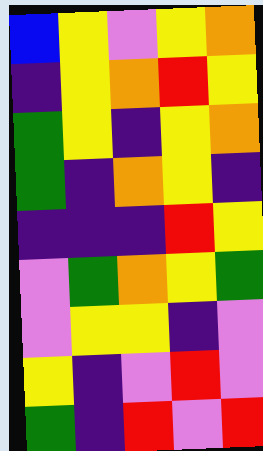[["blue", "yellow", "violet", "yellow", "orange"], ["indigo", "yellow", "orange", "red", "yellow"], ["green", "yellow", "indigo", "yellow", "orange"], ["green", "indigo", "orange", "yellow", "indigo"], ["indigo", "indigo", "indigo", "red", "yellow"], ["violet", "green", "orange", "yellow", "green"], ["violet", "yellow", "yellow", "indigo", "violet"], ["yellow", "indigo", "violet", "red", "violet"], ["green", "indigo", "red", "violet", "red"]]